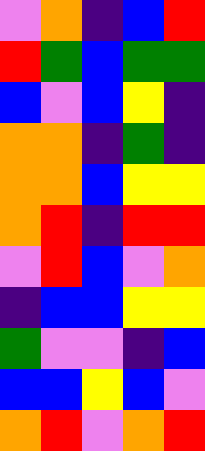[["violet", "orange", "indigo", "blue", "red"], ["red", "green", "blue", "green", "green"], ["blue", "violet", "blue", "yellow", "indigo"], ["orange", "orange", "indigo", "green", "indigo"], ["orange", "orange", "blue", "yellow", "yellow"], ["orange", "red", "indigo", "red", "red"], ["violet", "red", "blue", "violet", "orange"], ["indigo", "blue", "blue", "yellow", "yellow"], ["green", "violet", "violet", "indigo", "blue"], ["blue", "blue", "yellow", "blue", "violet"], ["orange", "red", "violet", "orange", "red"]]